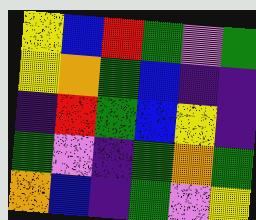[["yellow", "blue", "red", "green", "violet", "green"], ["yellow", "orange", "green", "blue", "indigo", "indigo"], ["indigo", "red", "green", "blue", "yellow", "indigo"], ["green", "violet", "indigo", "green", "orange", "green"], ["orange", "blue", "indigo", "green", "violet", "yellow"]]